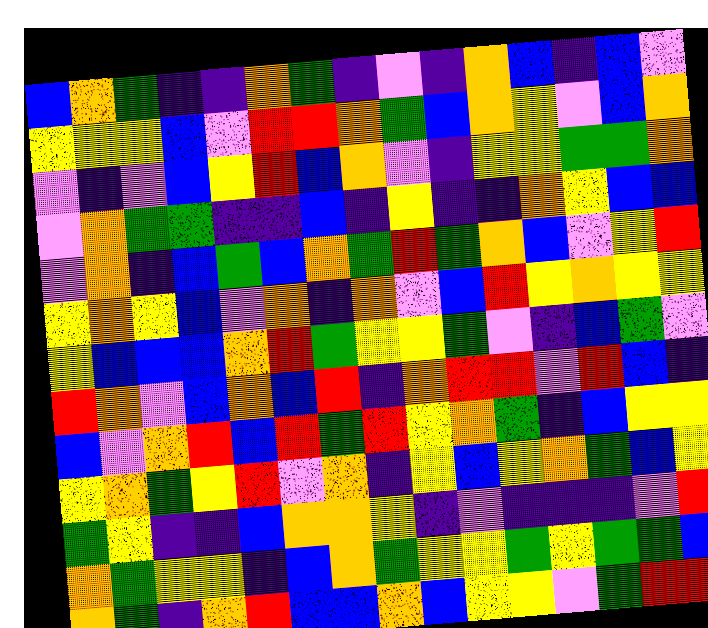[["blue", "orange", "green", "indigo", "indigo", "orange", "green", "indigo", "violet", "indigo", "orange", "blue", "indigo", "blue", "violet"], ["yellow", "yellow", "yellow", "blue", "violet", "red", "red", "orange", "green", "blue", "orange", "yellow", "violet", "blue", "orange"], ["violet", "indigo", "violet", "blue", "yellow", "red", "blue", "orange", "violet", "indigo", "yellow", "yellow", "green", "green", "orange"], ["violet", "orange", "green", "green", "indigo", "indigo", "blue", "indigo", "yellow", "indigo", "indigo", "orange", "yellow", "blue", "blue"], ["violet", "orange", "indigo", "blue", "green", "blue", "orange", "green", "red", "green", "orange", "blue", "violet", "yellow", "red"], ["yellow", "orange", "yellow", "blue", "violet", "orange", "indigo", "orange", "violet", "blue", "red", "yellow", "orange", "yellow", "yellow"], ["yellow", "blue", "blue", "blue", "orange", "red", "green", "yellow", "yellow", "green", "violet", "indigo", "blue", "green", "violet"], ["red", "orange", "violet", "blue", "orange", "blue", "red", "indigo", "orange", "red", "red", "violet", "red", "blue", "indigo"], ["blue", "violet", "orange", "red", "blue", "red", "green", "red", "yellow", "orange", "green", "indigo", "blue", "yellow", "yellow"], ["yellow", "orange", "green", "yellow", "red", "violet", "orange", "indigo", "yellow", "blue", "yellow", "orange", "green", "blue", "yellow"], ["green", "yellow", "indigo", "indigo", "blue", "orange", "orange", "yellow", "indigo", "violet", "indigo", "indigo", "indigo", "violet", "red"], ["orange", "green", "yellow", "yellow", "indigo", "blue", "orange", "green", "yellow", "yellow", "green", "yellow", "green", "green", "blue"], ["orange", "green", "indigo", "orange", "red", "blue", "blue", "orange", "blue", "yellow", "yellow", "violet", "green", "red", "red"]]